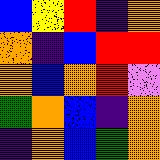[["blue", "yellow", "red", "indigo", "orange"], ["orange", "indigo", "blue", "red", "red"], ["orange", "blue", "orange", "red", "violet"], ["green", "orange", "blue", "indigo", "orange"], ["indigo", "orange", "blue", "green", "orange"]]